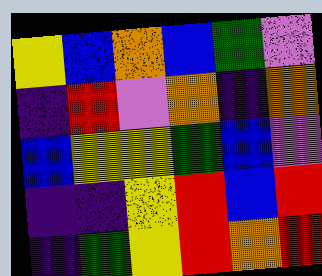[["yellow", "blue", "orange", "blue", "green", "violet"], ["indigo", "red", "violet", "orange", "indigo", "orange"], ["blue", "yellow", "yellow", "green", "blue", "violet"], ["indigo", "indigo", "yellow", "red", "blue", "red"], ["indigo", "green", "yellow", "red", "orange", "red"]]